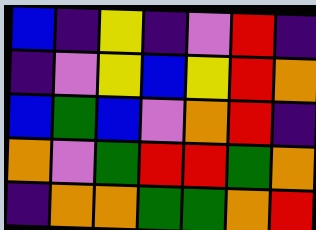[["blue", "indigo", "yellow", "indigo", "violet", "red", "indigo"], ["indigo", "violet", "yellow", "blue", "yellow", "red", "orange"], ["blue", "green", "blue", "violet", "orange", "red", "indigo"], ["orange", "violet", "green", "red", "red", "green", "orange"], ["indigo", "orange", "orange", "green", "green", "orange", "red"]]